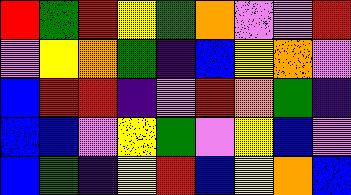[["red", "green", "red", "yellow", "green", "orange", "violet", "violet", "red"], ["violet", "yellow", "orange", "green", "indigo", "blue", "yellow", "orange", "violet"], ["blue", "red", "red", "indigo", "violet", "red", "orange", "green", "indigo"], ["blue", "blue", "violet", "yellow", "green", "violet", "yellow", "blue", "violet"], ["blue", "green", "indigo", "yellow", "red", "blue", "yellow", "orange", "blue"]]